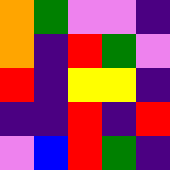[["orange", "green", "violet", "violet", "indigo"], ["orange", "indigo", "red", "green", "violet"], ["red", "indigo", "yellow", "yellow", "indigo"], ["indigo", "indigo", "red", "indigo", "red"], ["violet", "blue", "red", "green", "indigo"]]